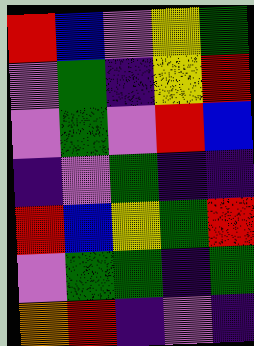[["red", "blue", "violet", "yellow", "green"], ["violet", "green", "indigo", "yellow", "red"], ["violet", "green", "violet", "red", "blue"], ["indigo", "violet", "green", "indigo", "indigo"], ["red", "blue", "yellow", "green", "red"], ["violet", "green", "green", "indigo", "green"], ["orange", "red", "indigo", "violet", "indigo"]]